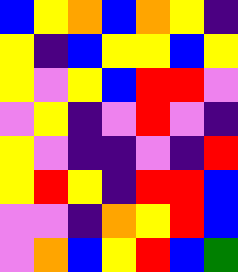[["blue", "yellow", "orange", "blue", "orange", "yellow", "indigo"], ["yellow", "indigo", "blue", "yellow", "yellow", "blue", "yellow"], ["yellow", "violet", "yellow", "blue", "red", "red", "violet"], ["violet", "yellow", "indigo", "violet", "red", "violet", "indigo"], ["yellow", "violet", "indigo", "indigo", "violet", "indigo", "red"], ["yellow", "red", "yellow", "indigo", "red", "red", "blue"], ["violet", "violet", "indigo", "orange", "yellow", "red", "blue"], ["violet", "orange", "blue", "yellow", "red", "blue", "green"]]